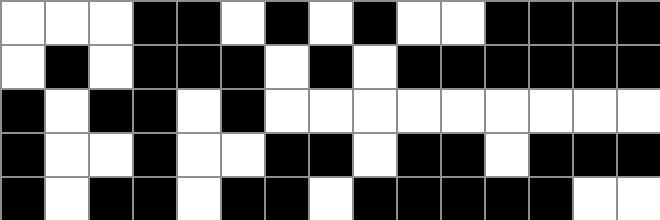[["white", "white", "white", "black", "black", "white", "black", "white", "black", "white", "white", "black", "black", "black", "black"], ["white", "black", "white", "black", "black", "black", "white", "black", "white", "black", "black", "black", "black", "black", "black"], ["black", "white", "black", "black", "white", "black", "white", "white", "white", "white", "white", "white", "white", "white", "white"], ["black", "white", "white", "black", "white", "white", "black", "black", "white", "black", "black", "white", "black", "black", "black"], ["black", "white", "black", "black", "white", "black", "black", "white", "black", "black", "black", "black", "black", "white", "white"]]